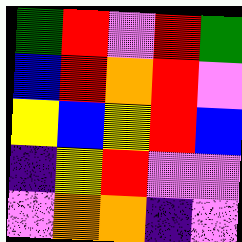[["green", "red", "violet", "red", "green"], ["blue", "red", "orange", "red", "violet"], ["yellow", "blue", "yellow", "red", "blue"], ["indigo", "yellow", "red", "violet", "violet"], ["violet", "orange", "orange", "indigo", "violet"]]